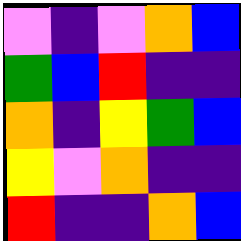[["violet", "indigo", "violet", "orange", "blue"], ["green", "blue", "red", "indigo", "indigo"], ["orange", "indigo", "yellow", "green", "blue"], ["yellow", "violet", "orange", "indigo", "indigo"], ["red", "indigo", "indigo", "orange", "blue"]]